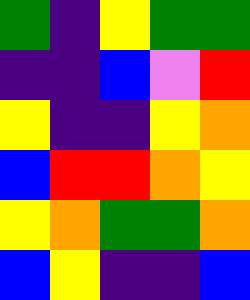[["green", "indigo", "yellow", "green", "green"], ["indigo", "indigo", "blue", "violet", "red"], ["yellow", "indigo", "indigo", "yellow", "orange"], ["blue", "red", "red", "orange", "yellow"], ["yellow", "orange", "green", "green", "orange"], ["blue", "yellow", "indigo", "indigo", "blue"]]